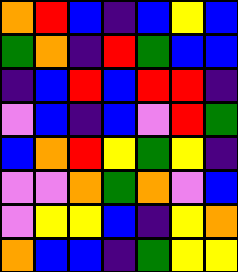[["orange", "red", "blue", "indigo", "blue", "yellow", "blue"], ["green", "orange", "indigo", "red", "green", "blue", "blue"], ["indigo", "blue", "red", "blue", "red", "red", "indigo"], ["violet", "blue", "indigo", "blue", "violet", "red", "green"], ["blue", "orange", "red", "yellow", "green", "yellow", "indigo"], ["violet", "violet", "orange", "green", "orange", "violet", "blue"], ["violet", "yellow", "yellow", "blue", "indigo", "yellow", "orange"], ["orange", "blue", "blue", "indigo", "green", "yellow", "yellow"]]